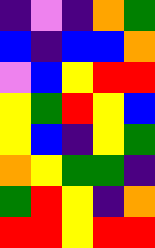[["indigo", "violet", "indigo", "orange", "green"], ["blue", "indigo", "blue", "blue", "orange"], ["violet", "blue", "yellow", "red", "red"], ["yellow", "green", "red", "yellow", "blue"], ["yellow", "blue", "indigo", "yellow", "green"], ["orange", "yellow", "green", "green", "indigo"], ["green", "red", "yellow", "indigo", "orange"], ["red", "red", "yellow", "red", "red"]]